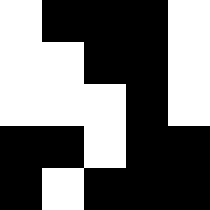[["white", "black", "black", "black", "white"], ["white", "white", "black", "black", "white"], ["white", "white", "white", "black", "white"], ["black", "black", "white", "black", "black"], ["black", "white", "black", "black", "black"]]